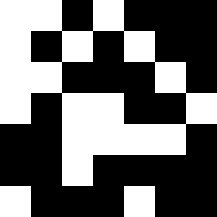[["white", "white", "black", "white", "black", "black", "black"], ["white", "black", "white", "black", "white", "black", "black"], ["white", "white", "black", "black", "black", "white", "black"], ["white", "black", "white", "white", "black", "black", "white"], ["black", "black", "white", "white", "white", "white", "black"], ["black", "black", "white", "black", "black", "black", "black"], ["white", "black", "black", "black", "white", "black", "black"]]